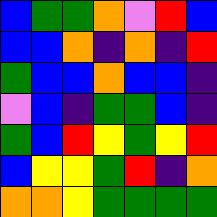[["blue", "green", "green", "orange", "violet", "red", "blue"], ["blue", "blue", "orange", "indigo", "orange", "indigo", "red"], ["green", "blue", "blue", "orange", "blue", "blue", "indigo"], ["violet", "blue", "indigo", "green", "green", "blue", "indigo"], ["green", "blue", "red", "yellow", "green", "yellow", "red"], ["blue", "yellow", "yellow", "green", "red", "indigo", "orange"], ["orange", "orange", "yellow", "green", "green", "green", "green"]]